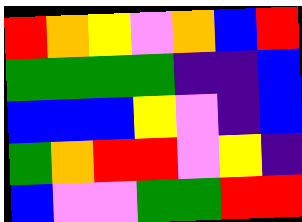[["red", "orange", "yellow", "violet", "orange", "blue", "red"], ["green", "green", "green", "green", "indigo", "indigo", "blue"], ["blue", "blue", "blue", "yellow", "violet", "indigo", "blue"], ["green", "orange", "red", "red", "violet", "yellow", "indigo"], ["blue", "violet", "violet", "green", "green", "red", "red"]]